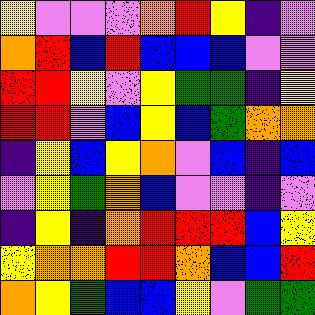[["yellow", "violet", "violet", "violet", "orange", "red", "yellow", "indigo", "violet"], ["orange", "red", "blue", "red", "blue", "blue", "blue", "violet", "violet"], ["red", "red", "yellow", "violet", "yellow", "green", "green", "indigo", "yellow"], ["red", "red", "violet", "blue", "yellow", "blue", "green", "orange", "orange"], ["indigo", "yellow", "blue", "yellow", "orange", "violet", "blue", "indigo", "blue"], ["violet", "yellow", "green", "orange", "blue", "violet", "violet", "indigo", "violet"], ["indigo", "yellow", "indigo", "orange", "red", "red", "red", "blue", "yellow"], ["yellow", "orange", "orange", "red", "red", "orange", "blue", "blue", "red"], ["orange", "yellow", "green", "blue", "blue", "yellow", "violet", "green", "green"]]